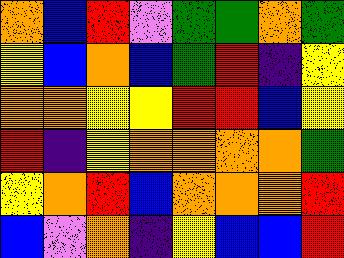[["orange", "blue", "red", "violet", "green", "green", "orange", "green"], ["yellow", "blue", "orange", "blue", "green", "red", "indigo", "yellow"], ["orange", "orange", "yellow", "yellow", "red", "red", "blue", "yellow"], ["red", "indigo", "yellow", "orange", "orange", "orange", "orange", "green"], ["yellow", "orange", "red", "blue", "orange", "orange", "orange", "red"], ["blue", "violet", "orange", "indigo", "yellow", "blue", "blue", "red"]]